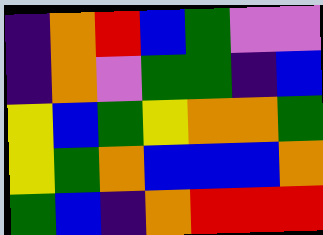[["indigo", "orange", "red", "blue", "green", "violet", "violet"], ["indigo", "orange", "violet", "green", "green", "indigo", "blue"], ["yellow", "blue", "green", "yellow", "orange", "orange", "green"], ["yellow", "green", "orange", "blue", "blue", "blue", "orange"], ["green", "blue", "indigo", "orange", "red", "red", "red"]]